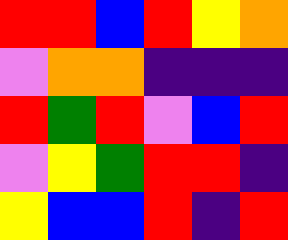[["red", "red", "blue", "red", "yellow", "orange"], ["violet", "orange", "orange", "indigo", "indigo", "indigo"], ["red", "green", "red", "violet", "blue", "red"], ["violet", "yellow", "green", "red", "red", "indigo"], ["yellow", "blue", "blue", "red", "indigo", "red"]]